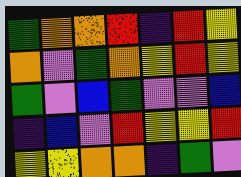[["green", "orange", "orange", "red", "indigo", "red", "yellow"], ["orange", "violet", "green", "orange", "yellow", "red", "yellow"], ["green", "violet", "blue", "green", "violet", "violet", "blue"], ["indigo", "blue", "violet", "red", "yellow", "yellow", "red"], ["yellow", "yellow", "orange", "orange", "indigo", "green", "violet"]]